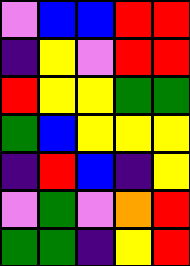[["violet", "blue", "blue", "red", "red"], ["indigo", "yellow", "violet", "red", "red"], ["red", "yellow", "yellow", "green", "green"], ["green", "blue", "yellow", "yellow", "yellow"], ["indigo", "red", "blue", "indigo", "yellow"], ["violet", "green", "violet", "orange", "red"], ["green", "green", "indigo", "yellow", "red"]]